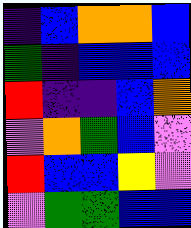[["indigo", "blue", "orange", "orange", "blue"], ["green", "indigo", "blue", "blue", "blue"], ["red", "indigo", "indigo", "blue", "orange"], ["violet", "orange", "green", "blue", "violet"], ["red", "blue", "blue", "yellow", "violet"], ["violet", "green", "green", "blue", "blue"]]